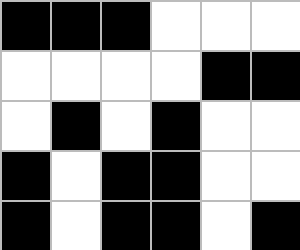[["black", "black", "black", "white", "white", "white"], ["white", "white", "white", "white", "black", "black"], ["white", "black", "white", "black", "white", "white"], ["black", "white", "black", "black", "white", "white"], ["black", "white", "black", "black", "white", "black"]]